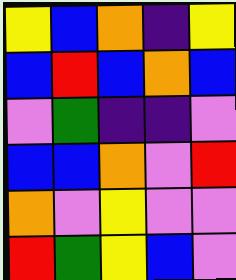[["yellow", "blue", "orange", "indigo", "yellow"], ["blue", "red", "blue", "orange", "blue"], ["violet", "green", "indigo", "indigo", "violet"], ["blue", "blue", "orange", "violet", "red"], ["orange", "violet", "yellow", "violet", "violet"], ["red", "green", "yellow", "blue", "violet"]]